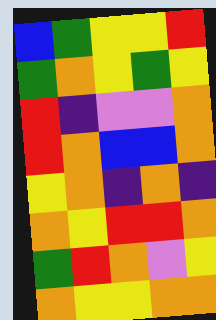[["blue", "green", "yellow", "yellow", "red"], ["green", "orange", "yellow", "green", "yellow"], ["red", "indigo", "violet", "violet", "orange"], ["red", "orange", "blue", "blue", "orange"], ["yellow", "orange", "indigo", "orange", "indigo"], ["orange", "yellow", "red", "red", "orange"], ["green", "red", "orange", "violet", "yellow"], ["orange", "yellow", "yellow", "orange", "orange"]]